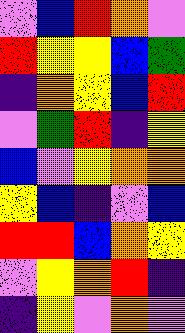[["violet", "blue", "red", "orange", "violet"], ["red", "yellow", "yellow", "blue", "green"], ["indigo", "orange", "yellow", "blue", "red"], ["violet", "green", "red", "indigo", "yellow"], ["blue", "violet", "yellow", "orange", "orange"], ["yellow", "blue", "indigo", "violet", "blue"], ["red", "red", "blue", "orange", "yellow"], ["violet", "yellow", "orange", "red", "indigo"], ["indigo", "yellow", "violet", "orange", "violet"]]